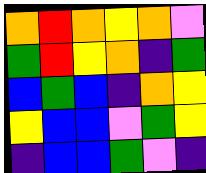[["orange", "red", "orange", "yellow", "orange", "violet"], ["green", "red", "yellow", "orange", "indigo", "green"], ["blue", "green", "blue", "indigo", "orange", "yellow"], ["yellow", "blue", "blue", "violet", "green", "yellow"], ["indigo", "blue", "blue", "green", "violet", "indigo"]]